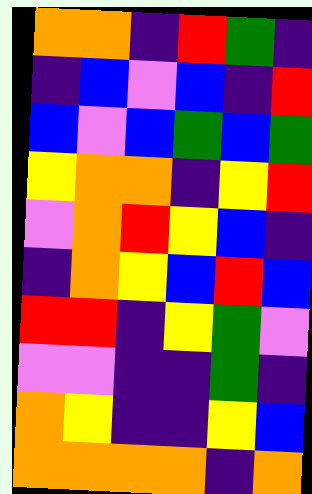[["orange", "orange", "indigo", "red", "green", "indigo"], ["indigo", "blue", "violet", "blue", "indigo", "red"], ["blue", "violet", "blue", "green", "blue", "green"], ["yellow", "orange", "orange", "indigo", "yellow", "red"], ["violet", "orange", "red", "yellow", "blue", "indigo"], ["indigo", "orange", "yellow", "blue", "red", "blue"], ["red", "red", "indigo", "yellow", "green", "violet"], ["violet", "violet", "indigo", "indigo", "green", "indigo"], ["orange", "yellow", "indigo", "indigo", "yellow", "blue"], ["orange", "orange", "orange", "orange", "indigo", "orange"]]